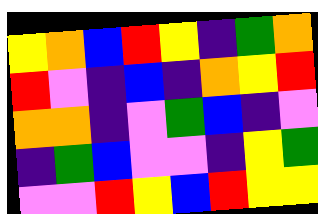[["yellow", "orange", "blue", "red", "yellow", "indigo", "green", "orange"], ["red", "violet", "indigo", "blue", "indigo", "orange", "yellow", "red"], ["orange", "orange", "indigo", "violet", "green", "blue", "indigo", "violet"], ["indigo", "green", "blue", "violet", "violet", "indigo", "yellow", "green"], ["violet", "violet", "red", "yellow", "blue", "red", "yellow", "yellow"]]